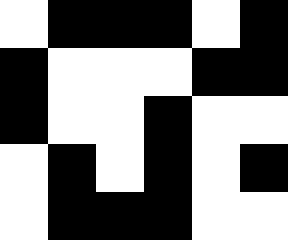[["white", "black", "black", "black", "white", "black"], ["black", "white", "white", "white", "black", "black"], ["black", "white", "white", "black", "white", "white"], ["white", "black", "white", "black", "white", "black"], ["white", "black", "black", "black", "white", "white"]]